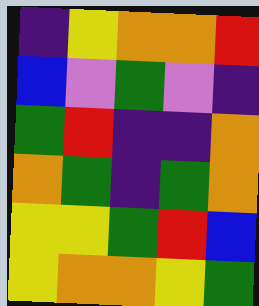[["indigo", "yellow", "orange", "orange", "red"], ["blue", "violet", "green", "violet", "indigo"], ["green", "red", "indigo", "indigo", "orange"], ["orange", "green", "indigo", "green", "orange"], ["yellow", "yellow", "green", "red", "blue"], ["yellow", "orange", "orange", "yellow", "green"]]